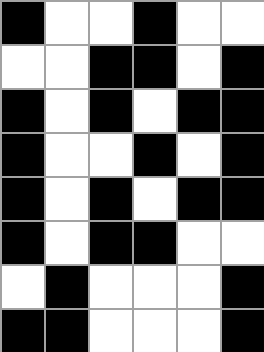[["black", "white", "white", "black", "white", "white"], ["white", "white", "black", "black", "white", "black"], ["black", "white", "black", "white", "black", "black"], ["black", "white", "white", "black", "white", "black"], ["black", "white", "black", "white", "black", "black"], ["black", "white", "black", "black", "white", "white"], ["white", "black", "white", "white", "white", "black"], ["black", "black", "white", "white", "white", "black"]]